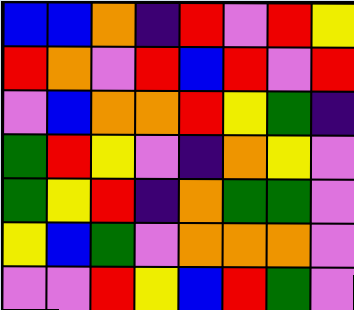[["blue", "blue", "orange", "indigo", "red", "violet", "red", "yellow"], ["red", "orange", "violet", "red", "blue", "red", "violet", "red"], ["violet", "blue", "orange", "orange", "red", "yellow", "green", "indigo"], ["green", "red", "yellow", "violet", "indigo", "orange", "yellow", "violet"], ["green", "yellow", "red", "indigo", "orange", "green", "green", "violet"], ["yellow", "blue", "green", "violet", "orange", "orange", "orange", "violet"], ["violet", "violet", "red", "yellow", "blue", "red", "green", "violet"]]